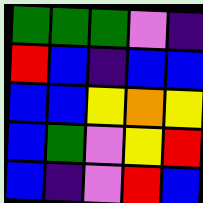[["green", "green", "green", "violet", "indigo"], ["red", "blue", "indigo", "blue", "blue"], ["blue", "blue", "yellow", "orange", "yellow"], ["blue", "green", "violet", "yellow", "red"], ["blue", "indigo", "violet", "red", "blue"]]